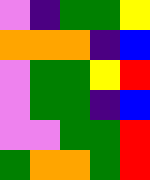[["violet", "indigo", "green", "green", "yellow"], ["orange", "orange", "orange", "indigo", "blue"], ["violet", "green", "green", "yellow", "red"], ["violet", "green", "green", "indigo", "blue"], ["violet", "violet", "green", "green", "red"], ["green", "orange", "orange", "green", "red"]]